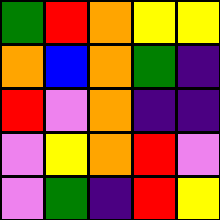[["green", "red", "orange", "yellow", "yellow"], ["orange", "blue", "orange", "green", "indigo"], ["red", "violet", "orange", "indigo", "indigo"], ["violet", "yellow", "orange", "red", "violet"], ["violet", "green", "indigo", "red", "yellow"]]